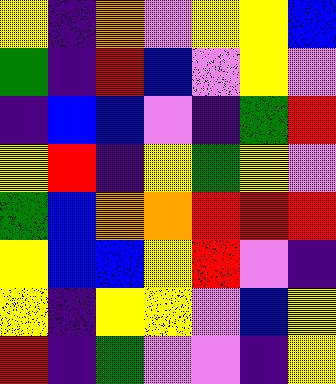[["yellow", "indigo", "orange", "violet", "yellow", "yellow", "blue"], ["green", "indigo", "red", "blue", "violet", "yellow", "violet"], ["indigo", "blue", "blue", "violet", "indigo", "green", "red"], ["yellow", "red", "indigo", "yellow", "green", "yellow", "violet"], ["green", "blue", "orange", "orange", "red", "red", "red"], ["yellow", "blue", "blue", "yellow", "red", "violet", "indigo"], ["yellow", "indigo", "yellow", "yellow", "violet", "blue", "yellow"], ["red", "indigo", "green", "violet", "violet", "indigo", "yellow"]]